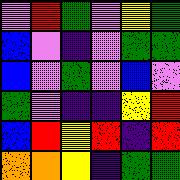[["violet", "red", "green", "violet", "yellow", "green"], ["blue", "violet", "indigo", "violet", "green", "green"], ["blue", "violet", "green", "violet", "blue", "violet"], ["green", "violet", "indigo", "indigo", "yellow", "red"], ["blue", "red", "yellow", "red", "indigo", "red"], ["orange", "orange", "yellow", "indigo", "green", "green"]]